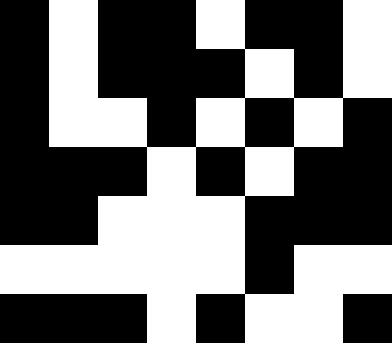[["black", "white", "black", "black", "white", "black", "black", "white"], ["black", "white", "black", "black", "black", "white", "black", "white"], ["black", "white", "white", "black", "white", "black", "white", "black"], ["black", "black", "black", "white", "black", "white", "black", "black"], ["black", "black", "white", "white", "white", "black", "black", "black"], ["white", "white", "white", "white", "white", "black", "white", "white"], ["black", "black", "black", "white", "black", "white", "white", "black"]]